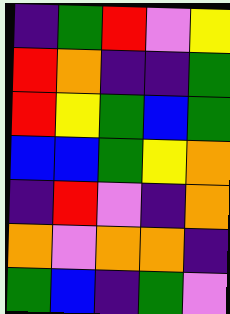[["indigo", "green", "red", "violet", "yellow"], ["red", "orange", "indigo", "indigo", "green"], ["red", "yellow", "green", "blue", "green"], ["blue", "blue", "green", "yellow", "orange"], ["indigo", "red", "violet", "indigo", "orange"], ["orange", "violet", "orange", "orange", "indigo"], ["green", "blue", "indigo", "green", "violet"]]